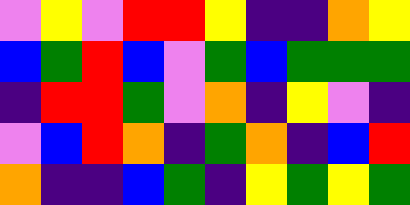[["violet", "yellow", "violet", "red", "red", "yellow", "indigo", "indigo", "orange", "yellow"], ["blue", "green", "red", "blue", "violet", "green", "blue", "green", "green", "green"], ["indigo", "red", "red", "green", "violet", "orange", "indigo", "yellow", "violet", "indigo"], ["violet", "blue", "red", "orange", "indigo", "green", "orange", "indigo", "blue", "red"], ["orange", "indigo", "indigo", "blue", "green", "indigo", "yellow", "green", "yellow", "green"]]